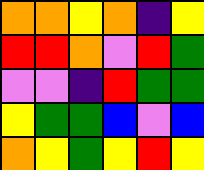[["orange", "orange", "yellow", "orange", "indigo", "yellow"], ["red", "red", "orange", "violet", "red", "green"], ["violet", "violet", "indigo", "red", "green", "green"], ["yellow", "green", "green", "blue", "violet", "blue"], ["orange", "yellow", "green", "yellow", "red", "yellow"]]